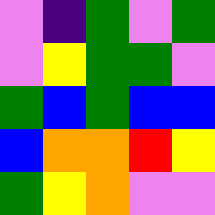[["violet", "indigo", "green", "violet", "green"], ["violet", "yellow", "green", "green", "violet"], ["green", "blue", "green", "blue", "blue"], ["blue", "orange", "orange", "red", "yellow"], ["green", "yellow", "orange", "violet", "violet"]]